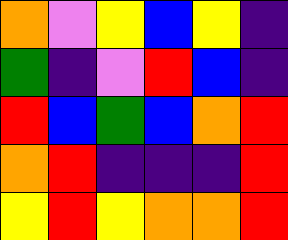[["orange", "violet", "yellow", "blue", "yellow", "indigo"], ["green", "indigo", "violet", "red", "blue", "indigo"], ["red", "blue", "green", "blue", "orange", "red"], ["orange", "red", "indigo", "indigo", "indigo", "red"], ["yellow", "red", "yellow", "orange", "orange", "red"]]